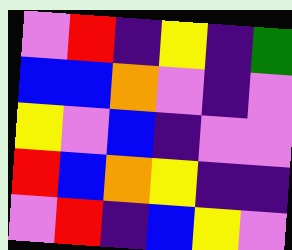[["violet", "red", "indigo", "yellow", "indigo", "green"], ["blue", "blue", "orange", "violet", "indigo", "violet"], ["yellow", "violet", "blue", "indigo", "violet", "violet"], ["red", "blue", "orange", "yellow", "indigo", "indigo"], ["violet", "red", "indigo", "blue", "yellow", "violet"]]